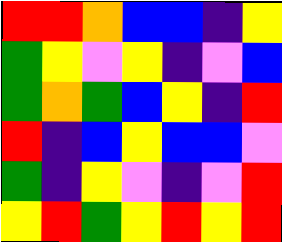[["red", "red", "orange", "blue", "blue", "indigo", "yellow"], ["green", "yellow", "violet", "yellow", "indigo", "violet", "blue"], ["green", "orange", "green", "blue", "yellow", "indigo", "red"], ["red", "indigo", "blue", "yellow", "blue", "blue", "violet"], ["green", "indigo", "yellow", "violet", "indigo", "violet", "red"], ["yellow", "red", "green", "yellow", "red", "yellow", "red"]]